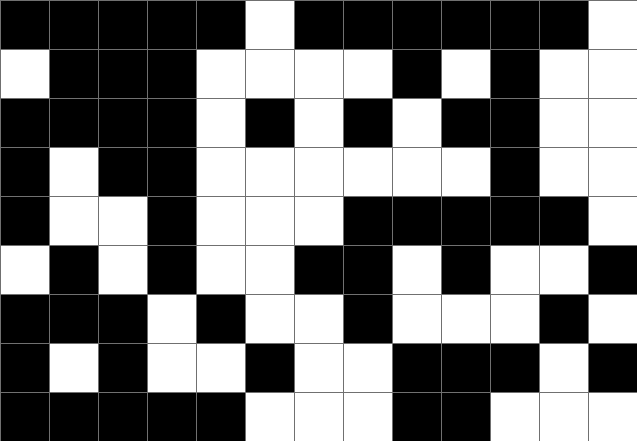[["black", "black", "black", "black", "black", "white", "black", "black", "black", "black", "black", "black", "white"], ["white", "black", "black", "black", "white", "white", "white", "white", "black", "white", "black", "white", "white"], ["black", "black", "black", "black", "white", "black", "white", "black", "white", "black", "black", "white", "white"], ["black", "white", "black", "black", "white", "white", "white", "white", "white", "white", "black", "white", "white"], ["black", "white", "white", "black", "white", "white", "white", "black", "black", "black", "black", "black", "white"], ["white", "black", "white", "black", "white", "white", "black", "black", "white", "black", "white", "white", "black"], ["black", "black", "black", "white", "black", "white", "white", "black", "white", "white", "white", "black", "white"], ["black", "white", "black", "white", "white", "black", "white", "white", "black", "black", "black", "white", "black"], ["black", "black", "black", "black", "black", "white", "white", "white", "black", "black", "white", "white", "white"]]